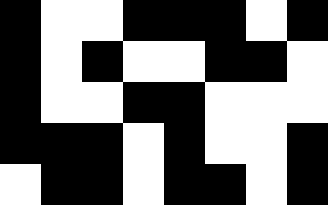[["black", "white", "white", "black", "black", "black", "white", "black"], ["black", "white", "black", "white", "white", "black", "black", "white"], ["black", "white", "white", "black", "black", "white", "white", "white"], ["black", "black", "black", "white", "black", "white", "white", "black"], ["white", "black", "black", "white", "black", "black", "white", "black"]]